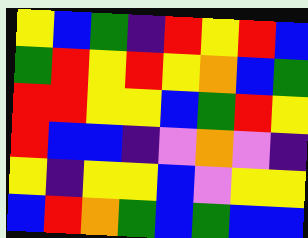[["yellow", "blue", "green", "indigo", "red", "yellow", "red", "blue"], ["green", "red", "yellow", "red", "yellow", "orange", "blue", "green"], ["red", "red", "yellow", "yellow", "blue", "green", "red", "yellow"], ["red", "blue", "blue", "indigo", "violet", "orange", "violet", "indigo"], ["yellow", "indigo", "yellow", "yellow", "blue", "violet", "yellow", "yellow"], ["blue", "red", "orange", "green", "blue", "green", "blue", "blue"]]